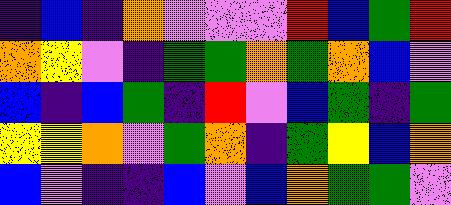[["indigo", "blue", "indigo", "orange", "violet", "violet", "violet", "red", "blue", "green", "red"], ["orange", "yellow", "violet", "indigo", "green", "green", "orange", "green", "orange", "blue", "violet"], ["blue", "indigo", "blue", "green", "indigo", "red", "violet", "blue", "green", "indigo", "green"], ["yellow", "yellow", "orange", "violet", "green", "orange", "indigo", "green", "yellow", "blue", "orange"], ["blue", "violet", "indigo", "indigo", "blue", "violet", "blue", "orange", "green", "green", "violet"]]